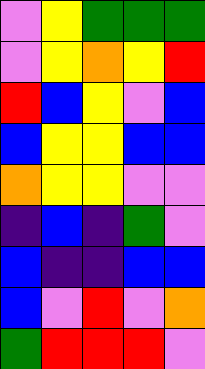[["violet", "yellow", "green", "green", "green"], ["violet", "yellow", "orange", "yellow", "red"], ["red", "blue", "yellow", "violet", "blue"], ["blue", "yellow", "yellow", "blue", "blue"], ["orange", "yellow", "yellow", "violet", "violet"], ["indigo", "blue", "indigo", "green", "violet"], ["blue", "indigo", "indigo", "blue", "blue"], ["blue", "violet", "red", "violet", "orange"], ["green", "red", "red", "red", "violet"]]